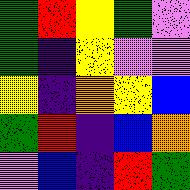[["green", "red", "yellow", "green", "violet"], ["green", "indigo", "yellow", "violet", "violet"], ["yellow", "indigo", "orange", "yellow", "blue"], ["green", "red", "indigo", "blue", "orange"], ["violet", "blue", "indigo", "red", "green"]]